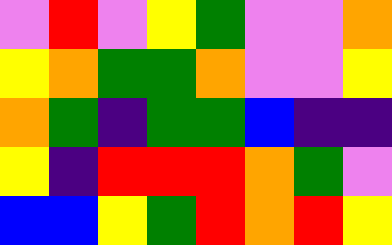[["violet", "red", "violet", "yellow", "green", "violet", "violet", "orange"], ["yellow", "orange", "green", "green", "orange", "violet", "violet", "yellow"], ["orange", "green", "indigo", "green", "green", "blue", "indigo", "indigo"], ["yellow", "indigo", "red", "red", "red", "orange", "green", "violet"], ["blue", "blue", "yellow", "green", "red", "orange", "red", "yellow"]]